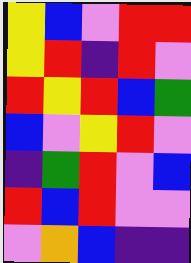[["yellow", "blue", "violet", "red", "red"], ["yellow", "red", "indigo", "red", "violet"], ["red", "yellow", "red", "blue", "green"], ["blue", "violet", "yellow", "red", "violet"], ["indigo", "green", "red", "violet", "blue"], ["red", "blue", "red", "violet", "violet"], ["violet", "orange", "blue", "indigo", "indigo"]]